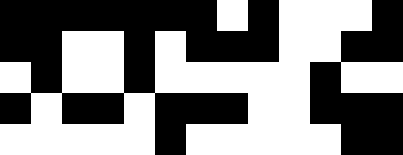[["black", "black", "black", "black", "black", "black", "black", "white", "black", "white", "white", "white", "black"], ["black", "black", "white", "white", "black", "white", "black", "black", "black", "white", "white", "black", "black"], ["white", "black", "white", "white", "black", "white", "white", "white", "white", "white", "black", "white", "white"], ["black", "white", "black", "black", "white", "black", "black", "black", "white", "white", "black", "black", "black"], ["white", "white", "white", "white", "white", "black", "white", "white", "white", "white", "white", "black", "black"]]